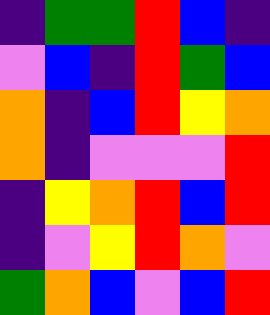[["indigo", "green", "green", "red", "blue", "indigo"], ["violet", "blue", "indigo", "red", "green", "blue"], ["orange", "indigo", "blue", "red", "yellow", "orange"], ["orange", "indigo", "violet", "violet", "violet", "red"], ["indigo", "yellow", "orange", "red", "blue", "red"], ["indigo", "violet", "yellow", "red", "orange", "violet"], ["green", "orange", "blue", "violet", "blue", "red"]]